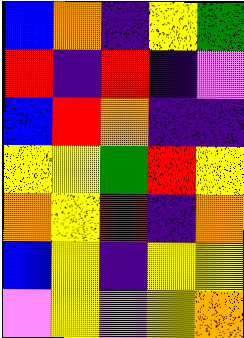[["blue", "orange", "indigo", "yellow", "green"], ["red", "indigo", "red", "indigo", "violet"], ["blue", "red", "orange", "indigo", "indigo"], ["yellow", "yellow", "green", "red", "yellow"], ["orange", "yellow", "red", "indigo", "orange"], ["blue", "yellow", "indigo", "yellow", "yellow"], ["violet", "yellow", "violet", "yellow", "orange"]]